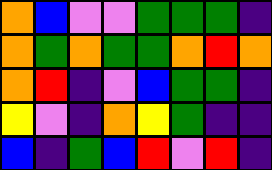[["orange", "blue", "violet", "violet", "green", "green", "green", "indigo"], ["orange", "green", "orange", "green", "green", "orange", "red", "orange"], ["orange", "red", "indigo", "violet", "blue", "green", "green", "indigo"], ["yellow", "violet", "indigo", "orange", "yellow", "green", "indigo", "indigo"], ["blue", "indigo", "green", "blue", "red", "violet", "red", "indigo"]]